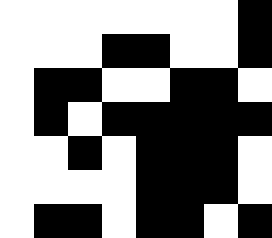[["white", "white", "white", "white", "white", "white", "white", "black"], ["white", "white", "white", "black", "black", "white", "white", "black"], ["white", "black", "black", "white", "white", "black", "black", "white"], ["white", "black", "white", "black", "black", "black", "black", "black"], ["white", "white", "black", "white", "black", "black", "black", "white"], ["white", "white", "white", "white", "black", "black", "black", "white"], ["white", "black", "black", "white", "black", "black", "white", "black"]]